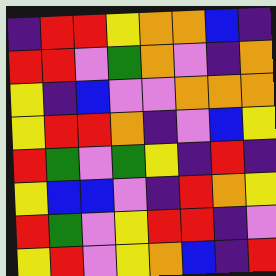[["indigo", "red", "red", "yellow", "orange", "orange", "blue", "indigo"], ["red", "red", "violet", "green", "orange", "violet", "indigo", "orange"], ["yellow", "indigo", "blue", "violet", "violet", "orange", "orange", "orange"], ["yellow", "red", "red", "orange", "indigo", "violet", "blue", "yellow"], ["red", "green", "violet", "green", "yellow", "indigo", "red", "indigo"], ["yellow", "blue", "blue", "violet", "indigo", "red", "orange", "yellow"], ["red", "green", "violet", "yellow", "red", "red", "indigo", "violet"], ["yellow", "red", "violet", "yellow", "orange", "blue", "indigo", "red"]]